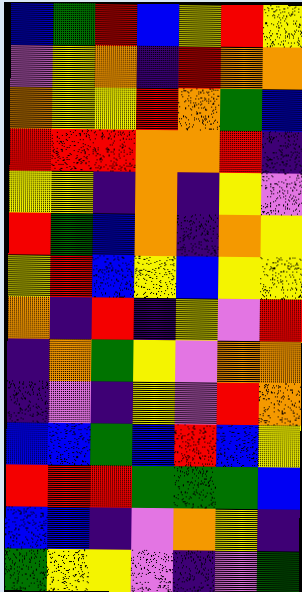[["blue", "green", "red", "blue", "yellow", "red", "yellow"], ["violet", "yellow", "orange", "indigo", "red", "orange", "orange"], ["orange", "yellow", "yellow", "red", "orange", "green", "blue"], ["red", "red", "red", "orange", "orange", "red", "indigo"], ["yellow", "yellow", "indigo", "orange", "indigo", "yellow", "violet"], ["red", "green", "blue", "orange", "indigo", "orange", "yellow"], ["yellow", "red", "blue", "yellow", "blue", "yellow", "yellow"], ["orange", "indigo", "red", "indigo", "yellow", "violet", "red"], ["indigo", "orange", "green", "yellow", "violet", "orange", "orange"], ["indigo", "violet", "indigo", "yellow", "violet", "red", "orange"], ["blue", "blue", "green", "blue", "red", "blue", "yellow"], ["red", "red", "red", "green", "green", "green", "blue"], ["blue", "blue", "indigo", "violet", "orange", "yellow", "indigo"], ["green", "yellow", "yellow", "violet", "indigo", "violet", "green"]]